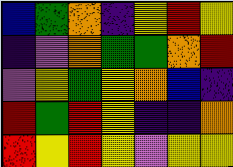[["blue", "green", "orange", "indigo", "yellow", "red", "yellow"], ["indigo", "violet", "orange", "green", "green", "orange", "red"], ["violet", "yellow", "green", "yellow", "orange", "blue", "indigo"], ["red", "green", "red", "yellow", "indigo", "indigo", "orange"], ["red", "yellow", "red", "yellow", "violet", "yellow", "yellow"]]